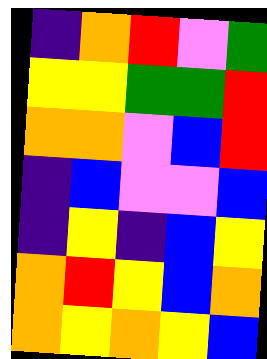[["indigo", "orange", "red", "violet", "green"], ["yellow", "yellow", "green", "green", "red"], ["orange", "orange", "violet", "blue", "red"], ["indigo", "blue", "violet", "violet", "blue"], ["indigo", "yellow", "indigo", "blue", "yellow"], ["orange", "red", "yellow", "blue", "orange"], ["orange", "yellow", "orange", "yellow", "blue"]]